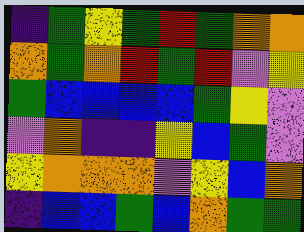[["indigo", "green", "yellow", "green", "red", "green", "orange", "orange"], ["orange", "green", "orange", "red", "green", "red", "violet", "yellow"], ["green", "blue", "blue", "blue", "blue", "green", "yellow", "violet"], ["violet", "orange", "indigo", "indigo", "yellow", "blue", "green", "violet"], ["yellow", "orange", "orange", "orange", "violet", "yellow", "blue", "orange"], ["indigo", "blue", "blue", "green", "blue", "orange", "green", "green"]]